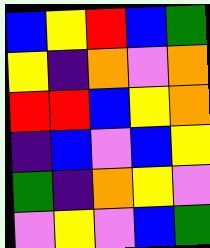[["blue", "yellow", "red", "blue", "green"], ["yellow", "indigo", "orange", "violet", "orange"], ["red", "red", "blue", "yellow", "orange"], ["indigo", "blue", "violet", "blue", "yellow"], ["green", "indigo", "orange", "yellow", "violet"], ["violet", "yellow", "violet", "blue", "green"]]